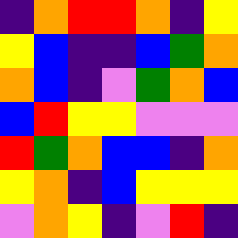[["indigo", "orange", "red", "red", "orange", "indigo", "yellow"], ["yellow", "blue", "indigo", "indigo", "blue", "green", "orange"], ["orange", "blue", "indigo", "violet", "green", "orange", "blue"], ["blue", "red", "yellow", "yellow", "violet", "violet", "violet"], ["red", "green", "orange", "blue", "blue", "indigo", "orange"], ["yellow", "orange", "indigo", "blue", "yellow", "yellow", "yellow"], ["violet", "orange", "yellow", "indigo", "violet", "red", "indigo"]]